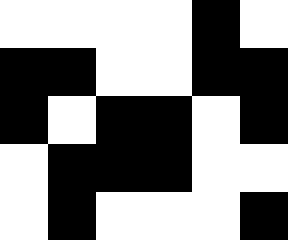[["white", "white", "white", "white", "black", "white"], ["black", "black", "white", "white", "black", "black"], ["black", "white", "black", "black", "white", "black"], ["white", "black", "black", "black", "white", "white"], ["white", "black", "white", "white", "white", "black"]]